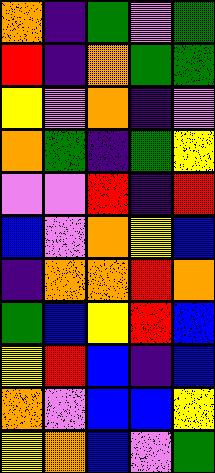[["orange", "indigo", "green", "violet", "green"], ["red", "indigo", "orange", "green", "green"], ["yellow", "violet", "orange", "indigo", "violet"], ["orange", "green", "indigo", "green", "yellow"], ["violet", "violet", "red", "indigo", "red"], ["blue", "violet", "orange", "yellow", "blue"], ["indigo", "orange", "orange", "red", "orange"], ["green", "blue", "yellow", "red", "blue"], ["yellow", "red", "blue", "indigo", "blue"], ["orange", "violet", "blue", "blue", "yellow"], ["yellow", "orange", "blue", "violet", "green"]]